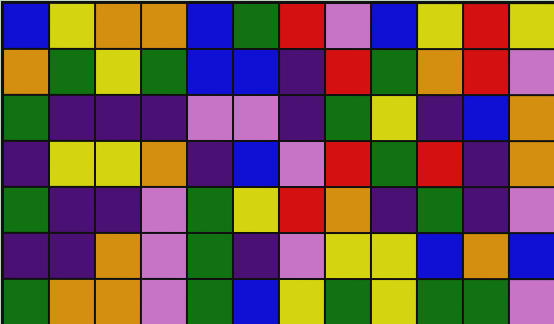[["blue", "yellow", "orange", "orange", "blue", "green", "red", "violet", "blue", "yellow", "red", "yellow"], ["orange", "green", "yellow", "green", "blue", "blue", "indigo", "red", "green", "orange", "red", "violet"], ["green", "indigo", "indigo", "indigo", "violet", "violet", "indigo", "green", "yellow", "indigo", "blue", "orange"], ["indigo", "yellow", "yellow", "orange", "indigo", "blue", "violet", "red", "green", "red", "indigo", "orange"], ["green", "indigo", "indigo", "violet", "green", "yellow", "red", "orange", "indigo", "green", "indigo", "violet"], ["indigo", "indigo", "orange", "violet", "green", "indigo", "violet", "yellow", "yellow", "blue", "orange", "blue"], ["green", "orange", "orange", "violet", "green", "blue", "yellow", "green", "yellow", "green", "green", "violet"]]